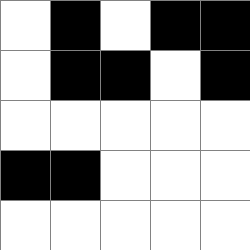[["white", "black", "white", "black", "black"], ["white", "black", "black", "white", "black"], ["white", "white", "white", "white", "white"], ["black", "black", "white", "white", "white"], ["white", "white", "white", "white", "white"]]